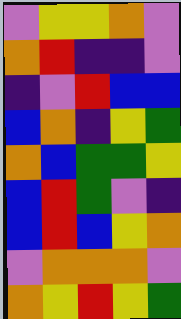[["violet", "yellow", "yellow", "orange", "violet"], ["orange", "red", "indigo", "indigo", "violet"], ["indigo", "violet", "red", "blue", "blue"], ["blue", "orange", "indigo", "yellow", "green"], ["orange", "blue", "green", "green", "yellow"], ["blue", "red", "green", "violet", "indigo"], ["blue", "red", "blue", "yellow", "orange"], ["violet", "orange", "orange", "orange", "violet"], ["orange", "yellow", "red", "yellow", "green"]]